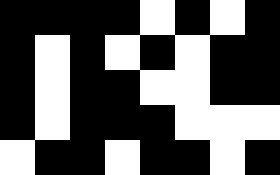[["black", "black", "black", "black", "white", "black", "white", "black"], ["black", "white", "black", "white", "black", "white", "black", "black"], ["black", "white", "black", "black", "white", "white", "black", "black"], ["black", "white", "black", "black", "black", "white", "white", "white"], ["white", "black", "black", "white", "black", "black", "white", "black"]]